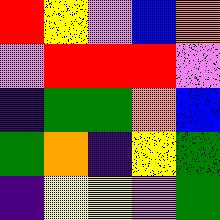[["red", "yellow", "violet", "blue", "orange"], ["violet", "red", "red", "red", "violet"], ["indigo", "green", "green", "orange", "blue"], ["green", "orange", "indigo", "yellow", "green"], ["indigo", "yellow", "yellow", "violet", "green"]]